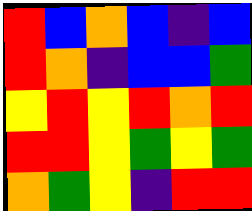[["red", "blue", "orange", "blue", "indigo", "blue"], ["red", "orange", "indigo", "blue", "blue", "green"], ["yellow", "red", "yellow", "red", "orange", "red"], ["red", "red", "yellow", "green", "yellow", "green"], ["orange", "green", "yellow", "indigo", "red", "red"]]